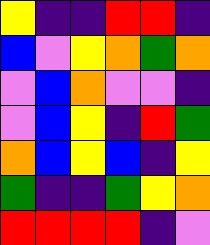[["yellow", "indigo", "indigo", "red", "red", "indigo"], ["blue", "violet", "yellow", "orange", "green", "orange"], ["violet", "blue", "orange", "violet", "violet", "indigo"], ["violet", "blue", "yellow", "indigo", "red", "green"], ["orange", "blue", "yellow", "blue", "indigo", "yellow"], ["green", "indigo", "indigo", "green", "yellow", "orange"], ["red", "red", "red", "red", "indigo", "violet"]]